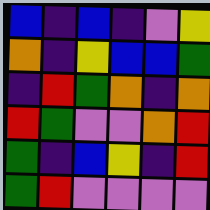[["blue", "indigo", "blue", "indigo", "violet", "yellow"], ["orange", "indigo", "yellow", "blue", "blue", "green"], ["indigo", "red", "green", "orange", "indigo", "orange"], ["red", "green", "violet", "violet", "orange", "red"], ["green", "indigo", "blue", "yellow", "indigo", "red"], ["green", "red", "violet", "violet", "violet", "violet"]]